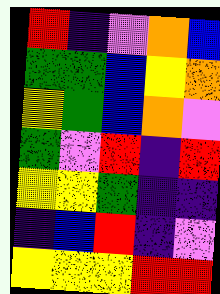[["red", "indigo", "violet", "orange", "blue"], ["green", "green", "blue", "yellow", "orange"], ["yellow", "green", "blue", "orange", "violet"], ["green", "violet", "red", "indigo", "red"], ["yellow", "yellow", "green", "indigo", "indigo"], ["indigo", "blue", "red", "indigo", "violet"], ["yellow", "yellow", "yellow", "red", "red"]]